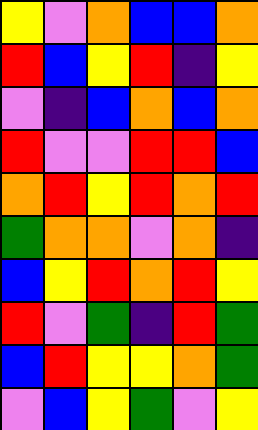[["yellow", "violet", "orange", "blue", "blue", "orange"], ["red", "blue", "yellow", "red", "indigo", "yellow"], ["violet", "indigo", "blue", "orange", "blue", "orange"], ["red", "violet", "violet", "red", "red", "blue"], ["orange", "red", "yellow", "red", "orange", "red"], ["green", "orange", "orange", "violet", "orange", "indigo"], ["blue", "yellow", "red", "orange", "red", "yellow"], ["red", "violet", "green", "indigo", "red", "green"], ["blue", "red", "yellow", "yellow", "orange", "green"], ["violet", "blue", "yellow", "green", "violet", "yellow"]]